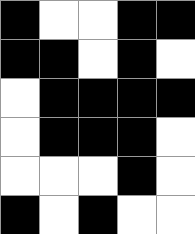[["black", "white", "white", "black", "black"], ["black", "black", "white", "black", "white"], ["white", "black", "black", "black", "black"], ["white", "black", "black", "black", "white"], ["white", "white", "white", "black", "white"], ["black", "white", "black", "white", "white"]]